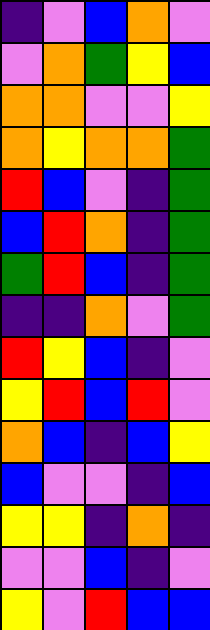[["indigo", "violet", "blue", "orange", "violet"], ["violet", "orange", "green", "yellow", "blue"], ["orange", "orange", "violet", "violet", "yellow"], ["orange", "yellow", "orange", "orange", "green"], ["red", "blue", "violet", "indigo", "green"], ["blue", "red", "orange", "indigo", "green"], ["green", "red", "blue", "indigo", "green"], ["indigo", "indigo", "orange", "violet", "green"], ["red", "yellow", "blue", "indigo", "violet"], ["yellow", "red", "blue", "red", "violet"], ["orange", "blue", "indigo", "blue", "yellow"], ["blue", "violet", "violet", "indigo", "blue"], ["yellow", "yellow", "indigo", "orange", "indigo"], ["violet", "violet", "blue", "indigo", "violet"], ["yellow", "violet", "red", "blue", "blue"]]